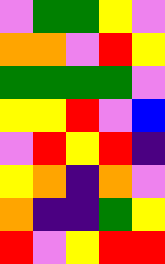[["violet", "green", "green", "yellow", "violet"], ["orange", "orange", "violet", "red", "yellow"], ["green", "green", "green", "green", "violet"], ["yellow", "yellow", "red", "violet", "blue"], ["violet", "red", "yellow", "red", "indigo"], ["yellow", "orange", "indigo", "orange", "violet"], ["orange", "indigo", "indigo", "green", "yellow"], ["red", "violet", "yellow", "red", "red"]]